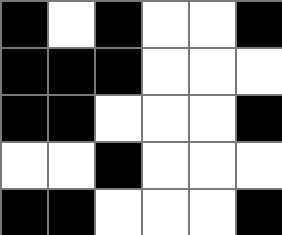[["black", "white", "black", "white", "white", "black"], ["black", "black", "black", "white", "white", "white"], ["black", "black", "white", "white", "white", "black"], ["white", "white", "black", "white", "white", "white"], ["black", "black", "white", "white", "white", "black"]]